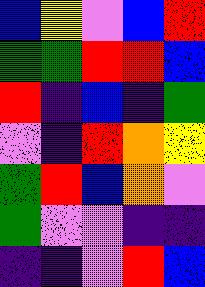[["blue", "yellow", "violet", "blue", "red"], ["green", "green", "red", "red", "blue"], ["red", "indigo", "blue", "indigo", "green"], ["violet", "indigo", "red", "orange", "yellow"], ["green", "red", "blue", "orange", "violet"], ["green", "violet", "violet", "indigo", "indigo"], ["indigo", "indigo", "violet", "red", "blue"]]